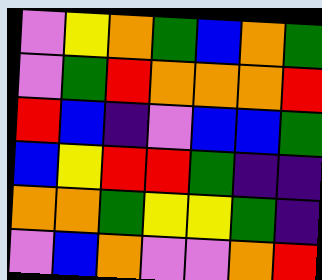[["violet", "yellow", "orange", "green", "blue", "orange", "green"], ["violet", "green", "red", "orange", "orange", "orange", "red"], ["red", "blue", "indigo", "violet", "blue", "blue", "green"], ["blue", "yellow", "red", "red", "green", "indigo", "indigo"], ["orange", "orange", "green", "yellow", "yellow", "green", "indigo"], ["violet", "blue", "orange", "violet", "violet", "orange", "red"]]